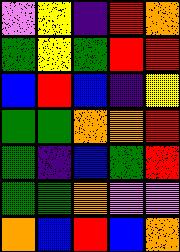[["violet", "yellow", "indigo", "red", "orange"], ["green", "yellow", "green", "red", "red"], ["blue", "red", "blue", "indigo", "yellow"], ["green", "green", "orange", "orange", "red"], ["green", "indigo", "blue", "green", "red"], ["green", "green", "orange", "violet", "violet"], ["orange", "blue", "red", "blue", "orange"]]